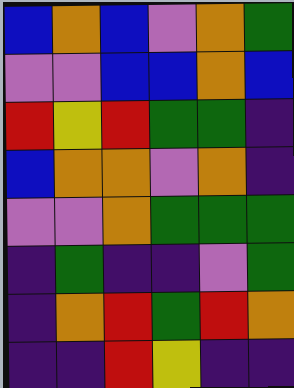[["blue", "orange", "blue", "violet", "orange", "green"], ["violet", "violet", "blue", "blue", "orange", "blue"], ["red", "yellow", "red", "green", "green", "indigo"], ["blue", "orange", "orange", "violet", "orange", "indigo"], ["violet", "violet", "orange", "green", "green", "green"], ["indigo", "green", "indigo", "indigo", "violet", "green"], ["indigo", "orange", "red", "green", "red", "orange"], ["indigo", "indigo", "red", "yellow", "indigo", "indigo"]]